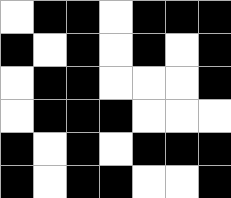[["white", "black", "black", "white", "black", "black", "black"], ["black", "white", "black", "white", "black", "white", "black"], ["white", "black", "black", "white", "white", "white", "black"], ["white", "black", "black", "black", "white", "white", "white"], ["black", "white", "black", "white", "black", "black", "black"], ["black", "white", "black", "black", "white", "white", "black"]]